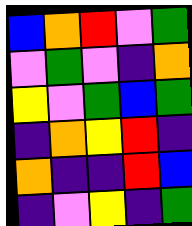[["blue", "orange", "red", "violet", "green"], ["violet", "green", "violet", "indigo", "orange"], ["yellow", "violet", "green", "blue", "green"], ["indigo", "orange", "yellow", "red", "indigo"], ["orange", "indigo", "indigo", "red", "blue"], ["indigo", "violet", "yellow", "indigo", "green"]]